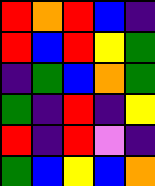[["red", "orange", "red", "blue", "indigo"], ["red", "blue", "red", "yellow", "green"], ["indigo", "green", "blue", "orange", "green"], ["green", "indigo", "red", "indigo", "yellow"], ["red", "indigo", "red", "violet", "indigo"], ["green", "blue", "yellow", "blue", "orange"]]